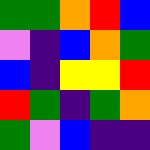[["green", "green", "orange", "red", "blue"], ["violet", "indigo", "blue", "orange", "green"], ["blue", "indigo", "yellow", "yellow", "red"], ["red", "green", "indigo", "green", "orange"], ["green", "violet", "blue", "indigo", "indigo"]]